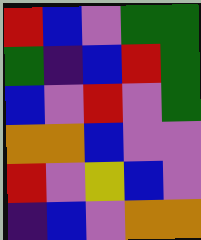[["red", "blue", "violet", "green", "green"], ["green", "indigo", "blue", "red", "green"], ["blue", "violet", "red", "violet", "green"], ["orange", "orange", "blue", "violet", "violet"], ["red", "violet", "yellow", "blue", "violet"], ["indigo", "blue", "violet", "orange", "orange"]]